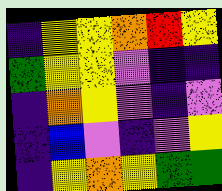[["indigo", "yellow", "yellow", "orange", "red", "yellow"], ["green", "yellow", "yellow", "violet", "indigo", "indigo"], ["indigo", "orange", "yellow", "violet", "indigo", "violet"], ["indigo", "blue", "violet", "indigo", "violet", "yellow"], ["indigo", "yellow", "orange", "yellow", "green", "green"]]